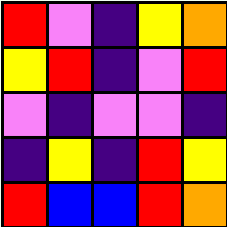[["red", "violet", "indigo", "yellow", "orange"], ["yellow", "red", "indigo", "violet", "red"], ["violet", "indigo", "violet", "violet", "indigo"], ["indigo", "yellow", "indigo", "red", "yellow"], ["red", "blue", "blue", "red", "orange"]]